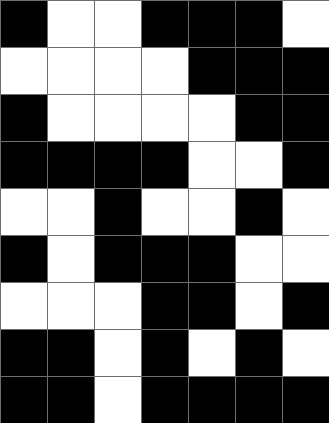[["black", "white", "white", "black", "black", "black", "white"], ["white", "white", "white", "white", "black", "black", "black"], ["black", "white", "white", "white", "white", "black", "black"], ["black", "black", "black", "black", "white", "white", "black"], ["white", "white", "black", "white", "white", "black", "white"], ["black", "white", "black", "black", "black", "white", "white"], ["white", "white", "white", "black", "black", "white", "black"], ["black", "black", "white", "black", "white", "black", "white"], ["black", "black", "white", "black", "black", "black", "black"]]